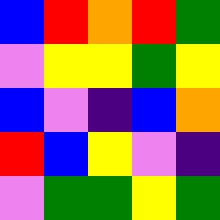[["blue", "red", "orange", "red", "green"], ["violet", "yellow", "yellow", "green", "yellow"], ["blue", "violet", "indigo", "blue", "orange"], ["red", "blue", "yellow", "violet", "indigo"], ["violet", "green", "green", "yellow", "green"]]